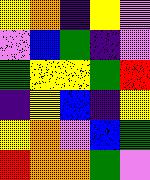[["yellow", "orange", "indigo", "yellow", "violet"], ["violet", "blue", "green", "indigo", "violet"], ["green", "yellow", "yellow", "green", "red"], ["indigo", "yellow", "blue", "indigo", "yellow"], ["yellow", "orange", "violet", "blue", "green"], ["red", "orange", "orange", "green", "violet"]]